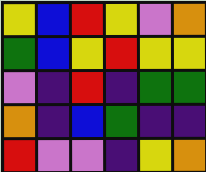[["yellow", "blue", "red", "yellow", "violet", "orange"], ["green", "blue", "yellow", "red", "yellow", "yellow"], ["violet", "indigo", "red", "indigo", "green", "green"], ["orange", "indigo", "blue", "green", "indigo", "indigo"], ["red", "violet", "violet", "indigo", "yellow", "orange"]]